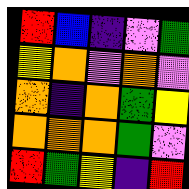[["red", "blue", "indigo", "violet", "green"], ["yellow", "orange", "violet", "orange", "violet"], ["orange", "indigo", "orange", "green", "yellow"], ["orange", "orange", "orange", "green", "violet"], ["red", "green", "yellow", "indigo", "red"]]